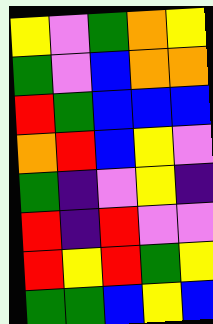[["yellow", "violet", "green", "orange", "yellow"], ["green", "violet", "blue", "orange", "orange"], ["red", "green", "blue", "blue", "blue"], ["orange", "red", "blue", "yellow", "violet"], ["green", "indigo", "violet", "yellow", "indigo"], ["red", "indigo", "red", "violet", "violet"], ["red", "yellow", "red", "green", "yellow"], ["green", "green", "blue", "yellow", "blue"]]